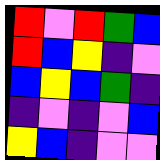[["red", "violet", "red", "green", "blue"], ["red", "blue", "yellow", "indigo", "violet"], ["blue", "yellow", "blue", "green", "indigo"], ["indigo", "violet", "indigo", "violet", "blue"], ["yellow", "blue", "indigo", "violet", "violet"]]